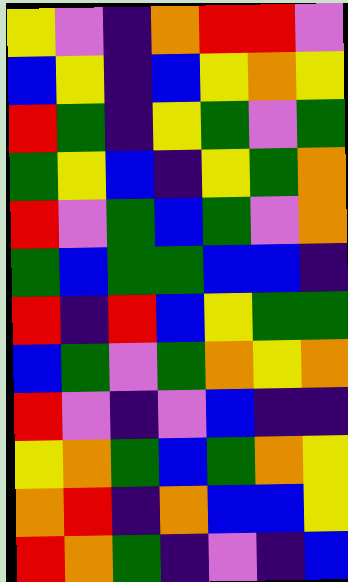[["yellow", "violet", "indigo", "orange", "red", "red", "violet"], ["blue", "yellow", "indigo", "blue", "yellow", "orange", "yellow"], ["red", "green", "indigo", "yellow", "green", "violet", "green"], ["green", "yellow", "blue", "indigo", "yellow", "green", "orange"], ["red", "violet", "green", "blue", "green", "violet", "orange"], ["green", "blue", "green", "green", "blue", "blue", "indigo"], ["red", "indigo", "red", "blue", "yellow", "green", "green"], ["blue", "green", "violet", "green", "orange", "yellow", "orange"], ["red", "violet", "indigo", "violet", "blue", "indigo", "indigo"], ["yellow", "orange", "green", "blue", "green", "orange", "yellow"], ["orange", "red", "indigo", "orange", "blue", "blue", "yellow"], ["red", "orange", "green", "indigo", "violet", "indigo", "blue"]]